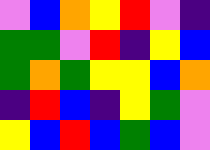[["violet", "blue", "orange", "yellow", "red", "violet", "indigo"], ["green", "green", "violet", "red", "indigo", "yellow", "blue"], ["green", "orange", "green", "yellow", "yellow", "blue", "orange"], ["indigo", "red", "blue", "indigo", "yellow", "green", "violet"], ["yellow", "blue", "red", "blue", "green", "blue", "violet"]]